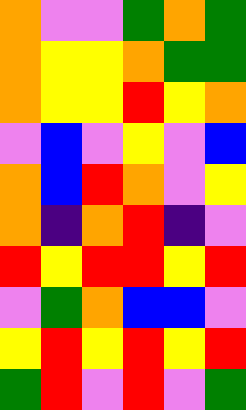[["orange", "violet", "violet", "green", "orange", "green"], ["orange", "yellow", "yellow", "orange", "green", "green"], ["orange", "yellow", "yellow", "red", "yellow", "orange"], ["violet", "blue", "violet", "yellow", "violet", "blue"], ["orange", "blue", "red", "orange", "violet", "yellow"], ["orange", "indigo", "orange", "red", "indigo", "violet"], ["red", "yellow", "red", "red", "yellow", "red"], ["violet", "green", "orange", "blue", "blue", "violet"], ["yellow", "red", "yellow", "red", "yellow", "red"], ["green", "red", "violet", "red", "violet", "green"]]